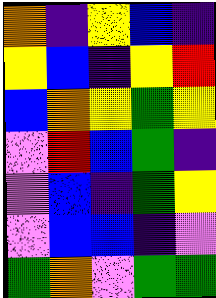[["orange", "indigo", "yellow", "blue", "indigo"], ["yellow", "blue", "indigo", "yellow", "red"], ["blue", "orange", "yellow", "green", "yellow"], ["violet", "red", "blue", "green", "indigo"], ["violet", "blue", "indigo", "green", "yellow"], ["violet", "blue", "blue", "indigo", "violet"], ["green", "orange", "violet", "green", "green"]]